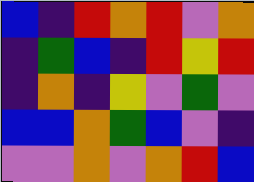[["blue", "indigo", "red", "orange", "red", "violet", "orange"], ["indigo", "green", "blue", "indigo", "red", "yellow", "red"], ["indigo", "orange", "indigo", "yellow", "violet", "green", "violet"], ["blue", "blue", "orange", "green", "blue", "violet", "indigo"], ["violet", "violet", "orange", "violet", "orange", "red", "blue"]]